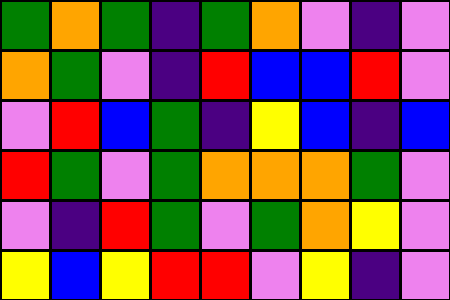[["green", "orange", "green", "indigo", "green", "orange", "violet", "indigo", "violet"], ["orange", "green", "violet", "indigo", "red", "blue", "blue", "red", "violet"], ["violet", "red", "blue", "green", "indigo", "yellow", "blue", "indigo", "blue"], ["red", "green", "violet", "green", "orange", "orange", "orange", "green", "violet"], ["violet", "indigo", "red", "green", "violet", "green", "orange", "yellow", "violet"], ["yellow", "blue", "yellow", "red", "red", "violet", "yellow", "indigo", "violet"]]